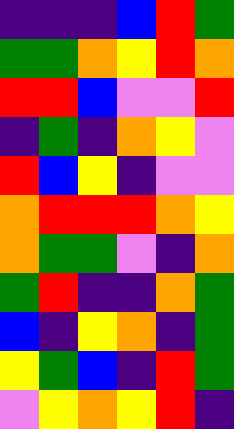[["indigo", "indigo", "indigo", "blue", "red", "green"], ["green", "green", "orange", "yellow", "red", "orange"], ["red", "red", "blue", "violet", "violet", "red"], ["indigo", "green", "indigo", "orange", "yellow", "violet"], ["red", "blue", "yellow", "indigo", "violet", "violet"], ["orange", "red", "red", "red", "orange", "yellow"], ["orange", "green", "green", "violet", "indigo", "orange"], ["green", "red", "indigo", "indigo", "orange", "green"], ["blue", "indigo", "yellow", "orange", "indigo", "green"], ["yellow", "green", "blue", "indigo", "red", "green"], ["violet", "yellow", "orange", "yellow", "red", "indigo"]]